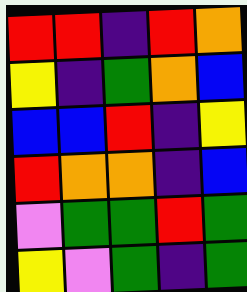[["red", "red", "indigo", "red", "orange"], ["yellow", "indigo", "green", "orange", "blue"], ["blue", "blue", "red", "indigo", "yellow"], ["red", "orange", "orange", "indigo", "blue"], ["violet", "green", "green", "red", "green"], ["yellow", "violet", "green", "indigo", "green"]]